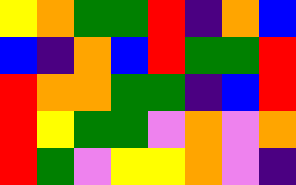[["yellow", "orange", "green", "green", "red", "indigo", "orange", "blue"], ["blue", "indigo", "orange", "blue", "red", "green", "green", "red"], ["red", "orange", "orange", "green", "green", "indigo", "blue", "red"], ["red", "yellow", "green", "green", "violet", "orange", "violet", "orange"], ["red", "green", "violet", "yellow", "yellow", "orange", "violet", "indigo"]]